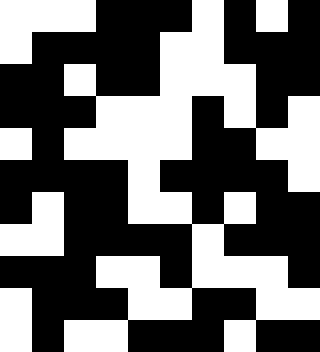[["white", "white", "white", "black", "black", "black", "white", "black", "white", "black"], ["white", "black", "black", "black", "black", "white", "white", "black", "black", "black"], ["black", "black", "white", "black", "black", "white", "white", "white", "black", "black"], ["black", "black", "black", "white", "white", "white", "black", "white", "black", "white"], ["white", "black", "white", "white", "white", "white", "black", "black", "white", "white"], ["black", "black", "black", "black", "white", "black", "black", "black", "black", "white"], ["black", "white", "black", "black", "white", "white", "black", "white", "black", "black"], ["white", "white", "black", "black", "black", "black", "white", "black", "black", "black"], ["black", "black", "black", "white", "white", "black", "white", "white", "white", "black"], ["white", "black", "black", "black", "white", "white", "black", "black", "white", "white"], ["white", "black", "white", "white", "black", "black", "black", "white", "black", "black"]]